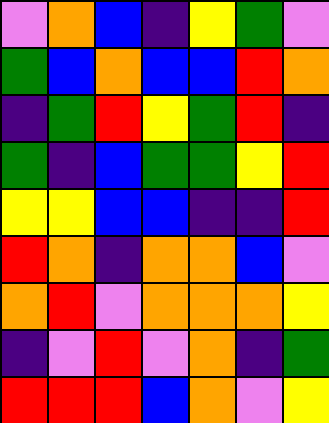[["violet", "orange", "blue", "indigo", "yellow", "green", "violet"], ["green", "blue", "orange", "blue", "blue", "red", "orange"], ["indigo", "green", "red", "yellow", "green", "red", "indigo"], ["green", "indigo", "blue", "green", "green", "yellow", "red"], ["yellow", "yellow", "blue", "blue", "indigo", "indigo", "red"], ["red", "orange", "indigo", "orange", "orange", "blue", "violet"], ["orange", "red", "violet", "orange", "orange", "orange", "yellow"], ["indigo", "violet", "red", "violet", "orange", "indigo", "green"], ["red", "red", "red", "blue", "orange", "violet", "yellow"]]